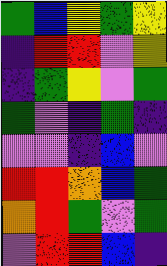[["green", "blue", "yellow", "green", "yellow"], ["indigo", "red", "red", "violet", "yellow"], ["indigo", "green", "yellow", "violet", "green"], ["green", "violet", "indigo", "green", "indigo"], ["violet", "violet", "indigo", "blue", "violet"], ["red", "red", "orange", "blue", "green"], ["orange", "red", "green", "violet", "green"], ["violet", "red", "red", "blue", "indigo"]]